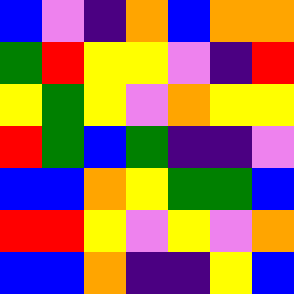[["blue", "violet", "indigo", "orange", "blue", "orange", "orange"], ["green", "red", "yellow", "yellow", "violet", "indigo", "red"], ["yellow", "green", "yellow", "violet", "orange", "yellow", "yellow"], ["red", "green", "blue", "green", "indigo", "indigo", "violet"], ["blue", "blue", "orange", "yellow", "green", "green", "blue"], ["red", "red", "yellow", "violet", "yellow", "violet", "orange"], ["blue", "blue", "orange", "indigo", "indigo", "yellow", "blue"]]